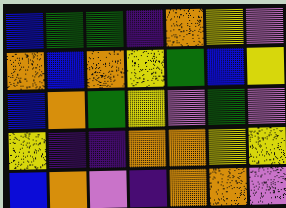[["blue", "green", "green", "indigo", "orange", "yellow", "violet"], ["orange", "blue", "orange", "yellow", "green", "blue", "yellow"], ["blue", "orange", "green", "yellow", "violet", "green", "violet"], ["yellow", "indigo", "indigo", "orange", "orange", "yellow", "yellow"], ["blue", "orange", "violet", "indigo", "orange", "orange", "violet"]]